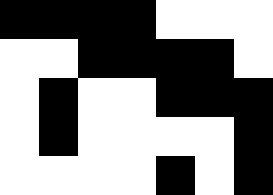[["black", "black", "black", "black", "white", "white", "white"], ["white", "white", "black", "black", "black", "black", "white"], ["white", "black", "white", "white", "black", "black", "black"], ["white", "black", "white", "white", "white", "white", "black"], ["white", "white", "white", "white", "black", "white", "black"]]